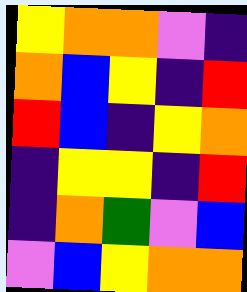[["yellow", "orange", "orange", "violet", "indigo"], ["orange", "blue", "yellow", "indigo", "red"], ["red", "blue", "indigo", "yellow", "orange"], ["indigo", "yellow", "yellow", "indigo", "red"], ["indigo", "orange", "green", "violet", "blue"], ["violet", "blue", "yellow", "orange", "orange"]]